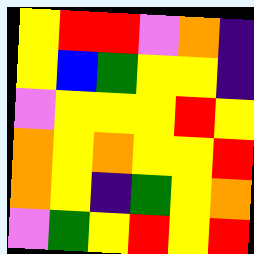[["yellow", "red", "red", "violet", "orange", "indigo"], ["yellow", "blue", "green", "yellow", "yellow", "indigo"], ["violet", "yellow", "yellow", "yellow", "red", "yellow"], ["orange", "yellow", "orange", "yellow", "yellow", "red"], ["orange", "yellow", "indigo", "green", "yellow", "orange"], ["violet", "green", "yellow", "red", "yellow", "red"]]